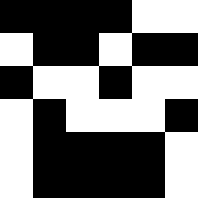[["black", "black", "black", "black", "white", "white"], ["white", "black", "black", "white", "black", "black"], ["black", "white", "white", "black", "white", "white"], ["white", "black", "white", "white", "white", "black"], ["white", "black", "black", "black", "black", "white"], ["white", "black", "black", "black", "black", "white"]]